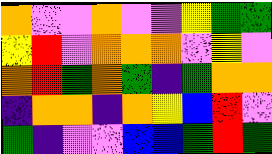[["orange", "violet", "violet", "orange", "violet", "violet", "yellow", "green", "green"], ["yellow", "red", "violet", "orange", "orange", "orange", "violet", "yellow", "violet"], ["orange", "red", "green", "orange", "green", "indigo", "green", "orange", "orange"], ["indigo", "orange", "orange", "indigo", "orange", "yellow", "blue", "red", "violet"], ["green", "indigo", "violet", "violet", "blue", "blue", "green", "red", "green"]]